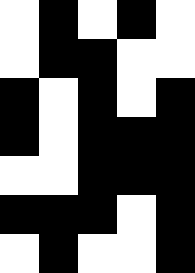[["white", "black", "white", "black", "white"], ["white", "black", "black", "white", "white"], ["black", "white", "black", "white", "black"], ["black", "white", "black", "black", "black"], ["white", "white", "black", "black", "black"], ["black", "black", "black", "white", "black"], ["white", "black", "white", "white", "black"]]